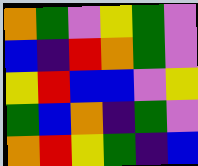[["orange", "green", "violet", "yellow", "green", "violet"], ["blue", "indigo", "red", "orange", "green", "violet"], ["yellow", "red", "blue", "blue", "violet", "yellow"], ["green", "blue", "orange", "indigo", "green", "violet"], ["orange", "red", "yellow", "green", "indigo", "blue"]]